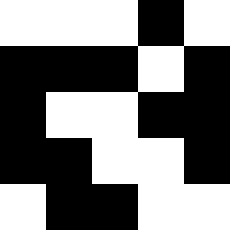[["white", "white", "white", "black", "white"], ["black", "black", "black", "white", "black"], ["black", "white", "white", "black", "black"], ["black", "black", "white", "white", "black"], ["white", "black", "black", "white", "white"]]